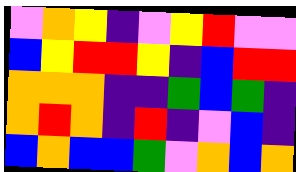[["violet", "orange", "yellow", "indigo", "violet", "yellow", "red", "violet", "violet"], ["blue", "yellow", "red", "red", "yellow", "indigo", "blue", "red", "red"], ["orange", "orange", "orange", "indigo", "indigo", "green", "blue", "green", "indigo"], ["orange", "red", "orange", "indigo", "red", "indigo", "violet", "blue", "indigo"], ["blue", "orange", "blue", "blue", "green", "violet", "orange", "blue", "orange"]]